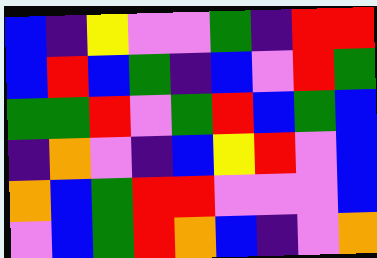[["blue", "indigo", "yellow", "violet", "violet", "green", "indigo", "red", "red"], ["blue", "red", "blue", "green", "indigo", "blue", "violet", "red", "green"], ["green", "green", "red", "violet", "green", "red", "blue", "green", "blue"], ["indigo", "orange", "violet", "indigo", "blue", "yellow", "red", "violet", "blue"], ["orange", "blue", "green", "red", "red", "violet", "violet", "violet", "blue"], ["violet", "blue", "green", "red", "orange", "blue", "indigo", "violet", "orange"]]